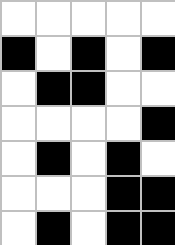[["white", "white", "white", "white", "white"], ["black", "white", "black", "white", "black"], ["white", "black", "black", "white", "white"], ["white", "white", "white", "white", "black"], ["white", "black", "white", "black", "white"], ["white", "white", "white", "black", "black"], ["white", "black", "white", "black", "black"]]